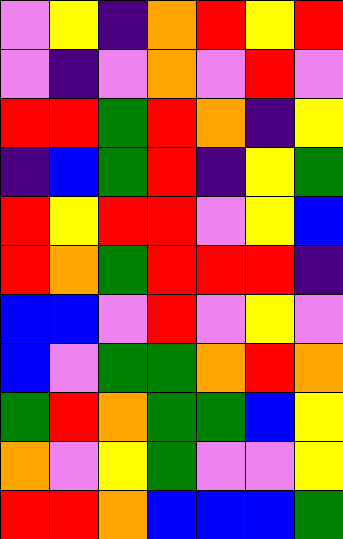[["violet", "yellow", "indigo", "orange", "red", "yellow", "red"], ["violet", "indigo", "violet", "orange", "violet", "red", "violet"], ["red", "red", "green", "red", "orange", "indigo", "yellow"], ["indigo", "blue", "green", "red", "indigo", "yellow", "green"], ["red", "yellow", "red", "red", "violet", "yellow", "blue"], ["red", "orange", "green", "red", "red", "red", "indigo"], ["blue", "blue", "violet", "red", "violet", "yellow", "violet"], ["blue", "violet", "green", "green", "orange", "red", "orange"], ["green", "red", "orange", "green", "green", "blue", "yellow"], ["orange", "violet", "yellow", "green", "violet", "violet", "yellow"], ["red", "red", "orange", "blue", "blue", "blue", "green"]]